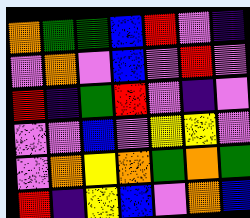[["orange", "green", "green", "blue", "red", "violet", "indigo"], ["violet", "orange", "violet", "blue", "violet", "red", "violet"], ["red", "indigo", "green", "red", "violet", "indigo", "violet"], ["violet", "violet", "blue", "violet", "yellow", "yellow", "violet"], ["violet", "orange", "yellow", "orange", "green", "orange", "green"], ["red", "indigo", "yellow", "blue", "violet", "orange", "blue"]]